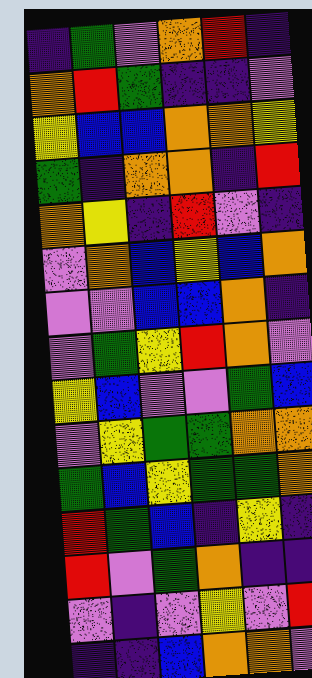[["indigo", "green", "violet", "orange", "red", "indigo"], ["orange", "red", "green", "indigo", "indigo", "violet"], ["yellow", "blue", "blue", "orange", "orange", "yellow"], ["green", "indigo", "orange", "orange", "indigo", "red"], ["orange", "yellow", "indigo", "red", "violet", "indigo"], ["violet", "orange", "blue", "yellow", "blue", "orange"], ["violet", "violet", "blue", "blue", "orange", "indigo"], ["violet", "green", "yellow", "red", "orange", "violet"], ["yellow", "blue", "violet", "violet", "green", "blue"], ["violet", "yellow", "green", "green", "orange", "orange"], ["green", "blue", "yellow", "green", "green", "orange"], ["red", "green", "blue", "indigo", "yellow", "indigo"], ["red", "violet", "green", "orange", "indigo", "indigo"], ["violet", "indigo", "violet", "yellow", "violet", "red"], ["indigo", "indigo", "blue", "orange", "orange", "violet"]]